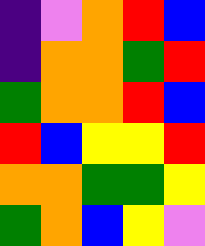[["indigo", "violet", "orange", "red", "blue"], ["indigo", "orange", "orange", "green", "red"], ["green", "orange", "orange", "red", "blue"], ["red", "blue", "yellow", "yellow", "red"], ["orange", "orange", "green", "green", "yellow"], ["green", "orange", "blue", "yellow", "violet"]]